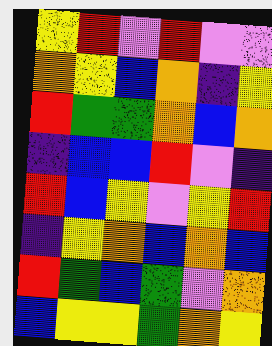[["yellow", "red", "violet", "red", "violet", "violet"], ["orange", "yellow", "blue", "orange", "indigo", "yellow"], ["red", "green", "green", "orange", "blue", "orange"], ["indigo", "blue", "blue", "red", "violet", "indigo"], ["red", "blue", "yellow", "violet", "yellow", "red"], ["indigo", "yellow", "orange", "blue", "orange", "blue"], ["red", "green", "blue", "green", "violet", "orange"], ["blue", "yellow", "yellow", "green", "orange", "yellow"]]